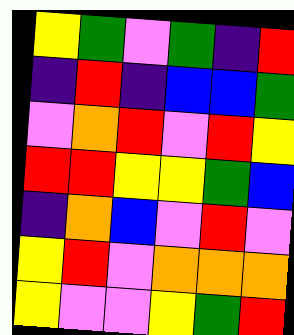[["yellow", "green", "violet", "green", "indigo", "red"], ["indigo", "red", "indigo", "blue", "blue", "green"], ["violet", "orange", "red", "violet", "red", "yellow"], ["red", "red", "yellow", "yellow", "green", "blue"], ["indigo", "orange", "blue", "violet", "red", "violet"], ["yellow", "red", "violet", "orange", "orange", "orange"], ["yellow", "violet", "violet", "yellow", "green", "red"]]